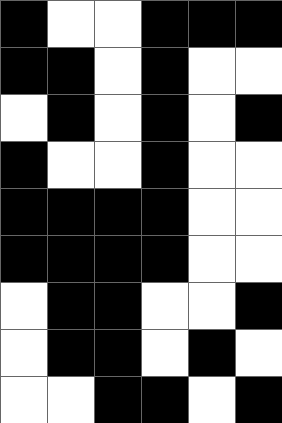[["black", "white", "white", "black", "black", "black"], ["black", "black", "white", "black", "white", "white"], ["white", "black", "white", "black", "white", "black"], ["black", "white", "white", "black", "white", "white"], ["black", "black", "black", "black", "white", "white"], ["black", "black", "black", "black", "white", "white"], ["white", "black", "black", "white", "white", "black"], ["white", "black", "black", "white", "black", "white"], ["white", "white", "black", "black", "white", "black"]]